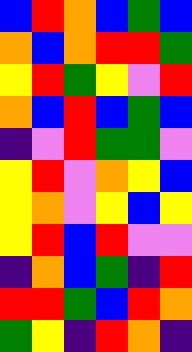[["blue", "red", "orange", "blue", "green", "blue"], ["orange", "blue", "orange", "red", "red", "green"], ["yellow", "red", "green", "yellow", "violet", "red"], ["orange", "blue", "red", "blue", "green", "blue"], ["indigo", "violet", "red", "green", "green", "violet"], ["yellow", "red", "violet", "orange", "yellow", "blue"], ["yellow", "orange", "violet", "yellow", "blue", "yellow"], ["yellow", "red", "blue", "red", "violet", "violet"], ["indigo", "orange", "blue", "green", "indigo", "red"], ["red", "red", "green", "blue", "red", "orange"], ["green", "yellow", "indigo", "red", "orange", "indigo"]]